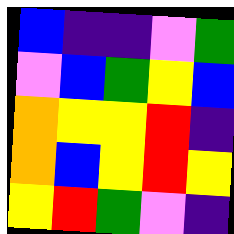[["blue", "indigo", "indigo", "violet", "green"], ["violet", "blue", "green", "yellow", "blue"], ["orange", "yellow", "yellow", "red", "indigo"], ["orange", "blue", "yellow", "red", "yellow"], ["yellow", "red", "green", "violet", "indigo"]]